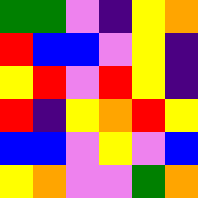[["green", "green", "violet", "indigo", "yellow", "orange"], ["red", "blue", "blue", "violet", "yellow", "indigo"], ["yellow", "red", "violet", "red", "yellow", "indigo"], ["red", "indigo", "yellow", "orange", "red", "yellow"], ["blue", "blue", "violet", "yellow", "violet", "blue"], ["yellow", "orange", "violet", "violet", "green", "orange"]]